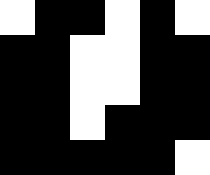[["white", "black", "black", "white", "black", "white"], ["black", "black", "white", "white", "black", "black"], ["black", "black", "white", "white", "black", "black"], ["black", "black", "white", "black", "black", "black"], ["black", "black", "black", "black", "black", "white"]]